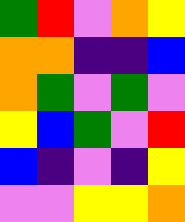[["green", "red", "violet", "orange", "yellow"], ["orange", "orange", "indigo", "indigo", "blue"], ["orange", "green", "violet", "green", "violet"], ["yellow", "blue", "green", "violet", "red"], ["blue", "indigo", "violet", "indigo", "yellow"], ["violet", "violet", "yellow", "yellow", "orange"]]